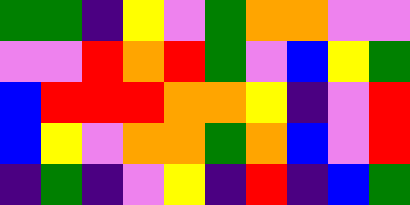[["green", "green", "indigo", "yellow", "violet", "green", "orange", "orange", "violet", "violet"], ["violet", "violet", "red", "orange", "red", "green", "violet", "blue", "yellow", "green"], ["blue", "red", "red", "red", "orange", "orange", "yellow", "indigo", "violet", "red"], ["blue", "yellow", "violet", "orange", "orange", "green", "orange", "blue", "violet", "red"], ["indigo", "green", "indigo", "violet", "yellow", "indigo", "red", "indigo", "blue", "green"]]